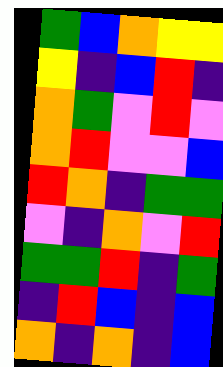[["green", "blue", "orange", "yellow", "yellow"], ["yellow", "indigo", "blue", "red", "indigo"], ["orange", "green", "violet", "red", "violet"], ["orange", "red", "violet", "violet", "blue"], ["red", "orange", "indigo", "green", "green"], ["violet", "indigo", "orange", "violet", "red"], ["green", "green", "red", "indigo", "green"], ["indigo", "red", "blue", "indigo", "blue"], ["orange", "indigo", "orange", "indigo", "blue"]]